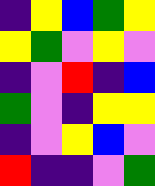[["indigo", "yellow", "blue", "green", "yellow"], ["yellow", "green", "violet", "yellow", "violet"], ["indigo", "violet", "red", "indigo", "blue"], ["green", "violet", "indigo", "yellow", "yellow"], ["indigo", "violet", "yellow", "blue", "violet"], ["red", "indigo", "indigo", "violet", "green"]]